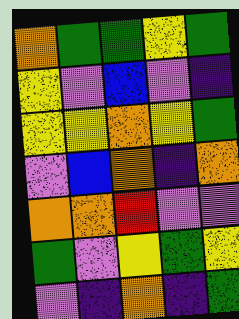[["orange", "green", "green", "yellow", "green"], ["yellow", "violet", "blue", "violet", "indigo"], ["yellow", "yellow", "orange", "yellow", "green"], ["violet", "blue", "orange", "indigo", "orange"], ["orange", "orange", "red", "violet", "violet"], ["green", "violet", "yellow", "green", "yellow"], ["violet", "indigo", "orange", "indigo", "green"]]